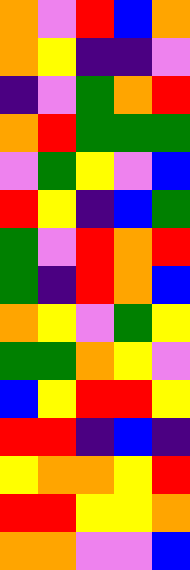[["orange", "violet", "red", "blue", "orange"], ["orange", "yellow", "indigo", "indigo", "violet"], ["indigo", "violet", "green", "orange", "red"], ["orange", "red", "green", "green", "green"], ["violet", "green", "yellow", "violet", "blue"], ["red", "yellow", "indigo", "blue", "green"], ["green", "violet", "red", "orange", "red"], ["green", "indigo", "red", "orange", "blue"], ["orange", "yellow", "violet", "green", "yellow"], ["green", "green", "orange", "yellow", "violet"], ["blue", "yellow", "red", "red", "yellow"], ["red", "red", "indigo", "blue", "indigo"], ["yellow", "orange", "orange", "yellow", "red"], ["red", "red", "yellow", "yellow", "orange"], ["orange", "orange", "violet", "violet", "blue"]]